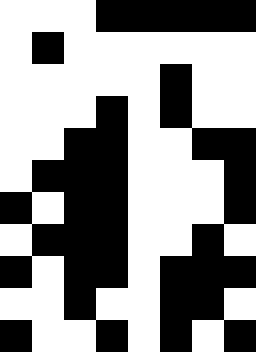[["white", "white", "white", "black", "black", "black", "black", "black"], ["white", "black", "white", "white", "white", "white", "white", "white"], ["white", "white", "white", "white", "white", "black", "white", "white"], ["white", "white", "white", "black", "white", "black", "white", "white"], ["white", "white", "black", "black", "white", "white", "black", "black"], ["white", "black", "black", "black", "white", "white", "white", "black"], ["black", "white", "black", "black", "white", "white", "white", "black"], ["white", "black", "black", "black", "white", "white", "black", "white"], ["black", "white", "black", "black", "white", "black", "black", "black"], ["white", "white", "black", "white", "white", "black", "black", "white"], ["black", "white", "white", "black", "white", "black", "white", "black"]]